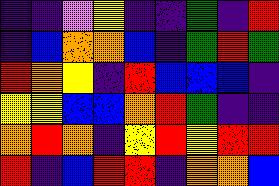[["indigo", "indigo", "violet", "yellow", "indigo", "indigo", "green", "indigo", "red"], ["indigo", "blue", "orange", "orange", "blue", "indigo", "green", "red", "green"], ["red", "orange", "yellow", "indigo", "red", "blue", "blue", "blue", "indigo"], ["yellow", "yellow", "blue", "blue", "orange", "red", "green", "indigo", "indigo"], ["orange", "red", "orange", "indigo", "yellow", "red", "yellow", "red", "red"], ["red", "indigo", "blue", "red", "red", "indigo", "orange", "orange", "blue"]]